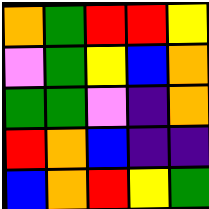[["orange", "green", "red", "red", "yellow"], ["violet", "green", "yellow", "blue", "orange"], ["green", "green", "violet", "indigo", "orange"], ["red", "orange", "blue", "indigo", "indigo"], ["blue", "orange", "red", "yellow", "green"]]